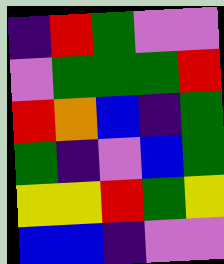[["indigo", "red", "green", "violet", "violet"], ["violet", "green", "green", "green", "red"], ["red", "orange", "blue", "indigo", "green"], ["green", "indigo", "violet", "blue", "green"], ["yellow", "yellow", "red", "green", "yellow"], ["blue", "blue", "indigo", "violet", "violet"]]